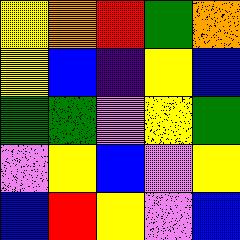[["yellow", "orange", "red", "green", "orange"], ["yellow", "blue", "indigo", "yellow", "blue"], ["green", "green", "violet", "yellow", "green"], ["violet", "yellow", "blue", "violet", "yellow"], ["blue", "red", "yellow", "violet", "blue"]]